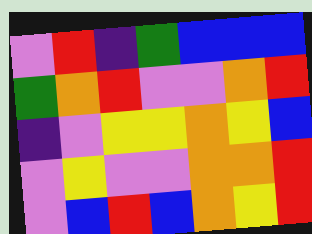[["violet", "red", "indigo", "green", "blue", "blue", "blue"], ["green", "orange", "red", "violet", "violet", "orange", "red"], ["indigo", "violet", "yellow", "yellow", "orange", "yellow", "blue"], ["violet", "yellow", "violet", "violet", "orange", "orange", "red"], ["violet", "blue", "red", "blue", "orange", "yellow", "red"]]